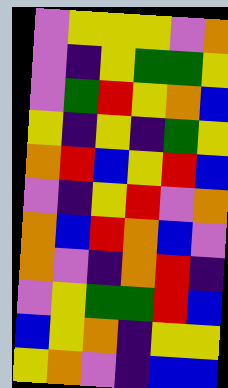[["violet", "yellow", "yellow", "yellow", "violet", "orange"], ["violet", "indigo", "yellow", "green", "green", "yellow"], ["violet", "green", "red", "yellow", "orange", "blue"], ["yellow", "indigo", "yellow", "indigo", "green", "yellow"], ["orange", "red", "blue", "yellow", "red", "blue"], ["violet", "indigo", "yellow", "red", "violet", "orange"], ["orange", "blue", "red", "orange", "blue", "violet"], ["orange", "violet", "indigo", "orange", "red", "indigo"], ["violet", "yellow", "green", "green", "red", "blue"], ["blue", "yellow", "orange", "indigo", "yellow", "yellow"], ["yellow", "orange", "violet", "indigo", "blue", "blue"]]